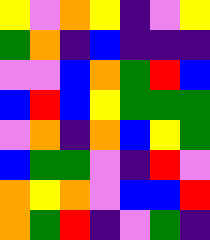[["yellow", "violet", "orange", "yellow", "indigo", "violet", "yellow"], ["green", "orange", "indigo", "blue", "indigo", "indigo", "indigo"], ["violet", "violet", "blue", "orange", "green", "red", "blue"], ["blue", "red", "blue", "yellow", "green", "green", "green"], ["violet", "orange", "indigo", "orange", "blue", "yellow", "green"], ["blue", "green", "green", "violet", "indigo", "red", "violet"], ["orange", "yellow", "orange", "violet", "blue", "blue", "red"], ["orange", "green", "red", "indigo", "violet", "green", "indigo"]]